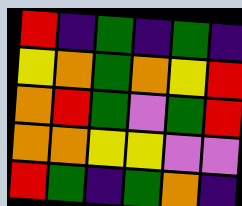[["red", "indigo", "green", "indigo", "green", "indigo"], ["yellow", "orange", "green", "orange", "yellow", "red"], ["orange", "red", "green", "violet", "green", "red"], ["orange", "orange", "yellow", "yellow", "violet", "violet"], ["red", "green", "indigo", "green", "orange", "indigo"]]